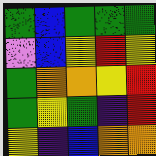[["green", "blue", "green", "green", "green"], ["violet", "blue", "yellow", "red", "yellow"], ["green", "orange", "orange", "yellow", "red"], ["green", "yellow", "green", "indigo", "red"], ["yellow", "indigo", "blue", "orange", "orange"]]